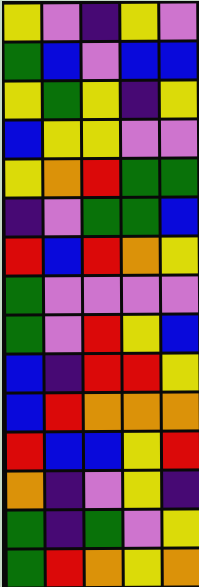[["yellow", "violet", "indigo", "yellow", "violet"], ["green", "blue", "violet", "blue", "blue"], ["yellow", "green", "yellow", "indigo", "yellow"], ["blue", "yellow", "yellow", "violet", "violet"], ["yellow", "orange", "red", "green", "green"], ["indigo", "violet", "green", "green", "blue"], ["red", "blue", "red", "orange", "yellow"], ["green", "violet", "violet", "violet", "violet"], ["green", "violet", "red", "yellow", "blue"], ["blue", "indigo", "red", "red", "yellow"], ["blue", "red", "orange", "orange", "orange"], ["red", "blue", "blue", "yellow", "red"], ["orange", "indigo", "violet", "yellow", "indigo"], ["green", "indigo", "green", "violet", "yellow"], ["green", "red", "orange", "yellow", "orange"]]